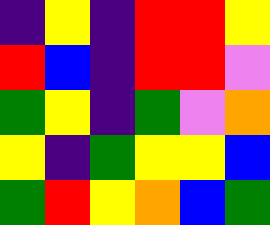[["indigo", "yellow", "indigo", "red", "red", "yellow"], ["red", "blue", "indigo", "red", "red", "violet"], ["green", "yellow", "indigo", "green", "violet", "orange"], ["yellow", "indigo", "green", "yellow", "yellow", "blue"], ["green", "red", "yellow", "orange", "blue", "green"]]